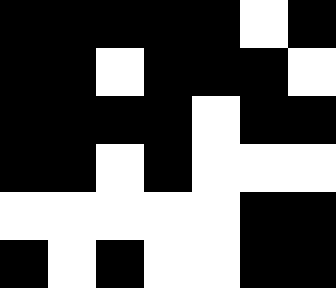[["black", "black", "black", "black", "black", "white", "black"], ["black", "black", "white", "black", "black", "black", "white"], ["black", "black", "black", "black", "white", "black", "black"], ["black", "black", "white", "black", "white", "white", "white"], ["white", "white", "white", "white", "white", "black", "black"], ["black", "white", "black", "white", "white", "black", "black"]]